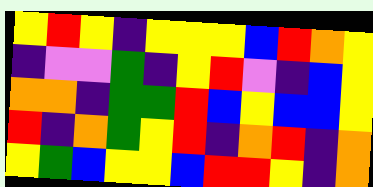[["yellow", "red", "yellow", "indigo", "yellow", "yellow", "yellow", "blue", "red", "orange", "yellow"], ["indigo", "violet", "violet", "green", "indigo", "yellow", "red", "violet", "indigo", "blue", "yellow"], ["orange", "orange", "indigo", "green", "green", "red", "blue", "yellow", "blue", "blue", "yellow"], ["red", "indigo", "orange", "green", "yellow", "red", "indigo", "orange", "red", "indigo", "orange"], ["yellow", "green", "blue", "yellow", "yellow", "blue", "red", "red", "yellow", "indigo", "orange"]]